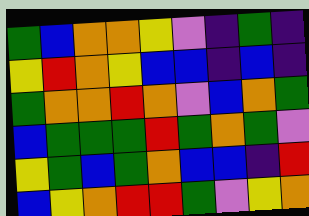[["green", "blue", "orange", "orange", "yellow", "violet", "indigo", "green", "indigo"], ["yellow", "red", "orange", "yellow", "blue", "blue", "indigo", "blue", "indigo"], ["green", "orange", "orange", "red", "orange", "violet", "blue", "orange", "green"], ["blue", "green", "green", "green", "red", "green", "orange", "green", "violet"], ["yellow", "green", "blue", "green", "orange", "blue", "blue", "indigo", "red"], ["blue", "yellow", "orange", "red", "red", "green", "violet", "yellow", "orange"]]